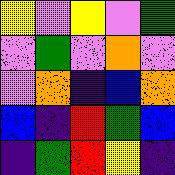[["yellow", "violet", "yellow", "violet", "green"], ["violet", "green", "violet", "orange", "violet"], ["violet", "orange", "indigo", "blue", "orange"], ["blue", "indigo", "red", "green", "blue"], ["indigo", "green", "red", "yellow", "indigo"]]